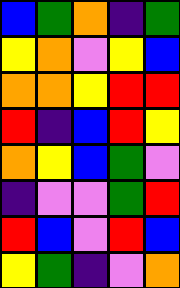[["blue", "green", "orange", "indigo", "green"], ["yellow", "orange", "violet", "yellow", "blue"], ["orange", "orange", "yellow", "red", "red"], ["red", "indigo", "blue", "red", "yellow"], ["orange", "yellow", "blue", "green", "violet"], ["indigo", "violet", "violet", "green", "red"], ["red", "blue", "violet", "red", "blue"], ["yellow", "green", "indigo", "violet", "orange"]]